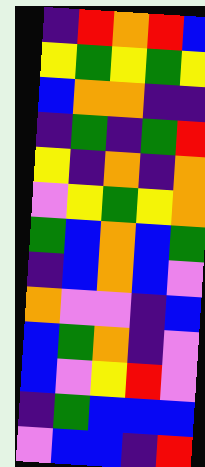[["indigo", "red", "orange", "red", "blue"], ["yellow", "green", "yellow", "green", "yellow"], ["blue", "orange", "orange", "indigo", "indigo"], ["indigo", "green", "indigo", "green", "red"], ["yellow", "indigo", "orange", "indigo", "orange"], ["violet", "yellow", "green", "yellow", "orange"], ["green", "blue", "orange", "blue", "green"], ["indigo", "blue", "orange", "blue", "violet"], ["orange", "violet", "violet", "indigo", "blue"], ["blue", "green", "orange", "indigo", "violet"], ["blue", "violet", "yellow", "red", "violet"], ["indigo", "green", "blue", "blue", "blue"], ["violet", "blue", "blue", "indigo", "red"]]